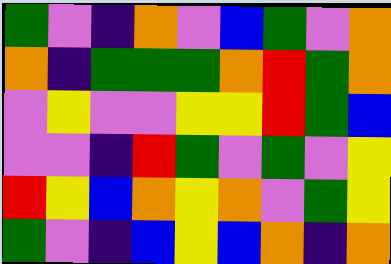[["green", "violet", "indigo", "orange", "violet", "blue", "green", "violet", "orange"], ["orange", "indigo", "green", "green", "green", "orange", "red", "green", "orange"], ["violet", "yellow", "violet", "violet", "yellow", "yellow", "red", "green", "blue"], ["violet", "violet", "indigo", "red", "green", "violet", "green", "violet", "yellow"], ["red", "yellow", "blue", "orange", "yellow", "orange", "violet", "green", "yellow"], ["green", "violet", "indigo", "blue", "yellow", "blue", "orange", "indigo", "orange"]]